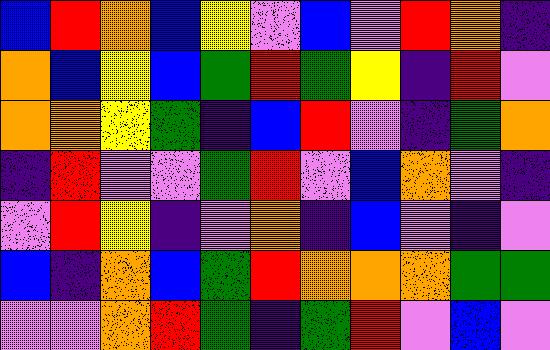[["blue", "red", "orange", "blue", "yellow", "violet", "blue", "violet", "red", "orange", "indigo"], ["orange", "blue", "yellow", "blue", "green", "red", "green", "yellow", "indigo", "red", "violet"], ["orange", "orange", "yellow", "green", "indigo", "blue", "red", "violet", "indigo", "green", "orange"], ["indigo", "red", "violet", "violet", "green", "red", "violet", "blue", "orange", "violet", "indigo"], ["violet", "red", "yellow", "indigo", "violet", "orange", "indigo", "blue", "violet", "indigo", "violet"], ["blue", "indigo", "orange", "blue", "green", "red", "orange", "orange", "orange", "green", "green"], ["violet", "violet", "orange", "red", "green", "indigo", "green", "red", "violet", "blue", "violet"]]